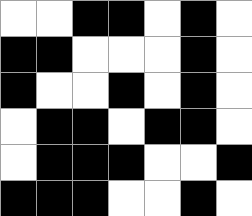[["white", "white", "black", "black", "white", "black", "white"], ["black", "black", "white", "white", "white", "black", "white"], ["black", "white", "white", "black", "white", "black", "white"], ["white", "black", "black", "white", "black", "black", "white"], ["white", "black", "black", "black", "white", "white", "black"], ["black", "black", "black", "white", "white", "black", "white"]]